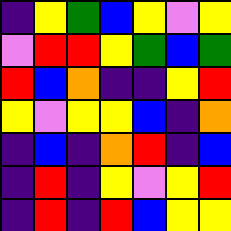[["indigo", "yellow", "green", "blue", "yellow", "violet", "yellow"], ["violet", "red", "red", "yellow", "green", "blue", "green"], ["red", "blue", "orange", "indigo", "indigo", "yellow", "red"], ["yellow", "violet", "yellow", "yellow", "blue", "indigo", "orange"], ["indigo", "blue", "indigo", "orange", "red", "indigo", "blue"], ["indigo", "red", "indigo", "yellow", "violet", "yellow", "red"], ["indigo", "red", "indigo", "red", "blue", "yellow", "yellow"]]